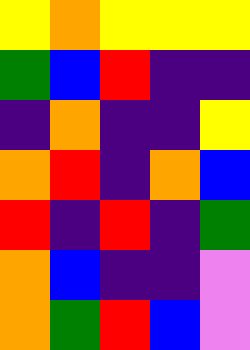[["yellow", "orange", "yellow", "yellow", "yellow"], ["green", "blue", "red", "indigo", "indigo"], ["indigo", "orange", "indigo", "indigo", "yellow"], ["orange", "red", "indigo", "orange", "blue"], ["red", "indigo", "red", "indigo", "green"], ["orange", "blue", "indigo", "indigo", "violet"], ["orange", "green", "red", "blue", "violet"]]